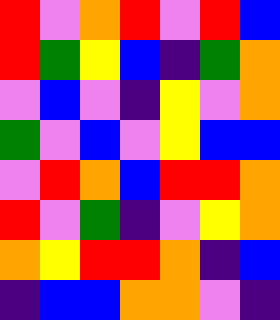[["red", "violet", "orange", "red", "violet", "red", "blue"], ["red", "green", "yellow", "blue", "indigo", "green", "orange"], ["violet", "blue", "violet", "indigo", "yellow", "violet", "orange"], ["green", "violet", "blue", "violet", "yellow", "blue", "blue"], ["violet", "red", "orange", "blue", "red", "red", "orange"], ["red", "violet", "green", "indigo", "violet", "yellow", "orange"], ["orange", "yellow", "red", "red", "orange", "indigo", "blue"], ["indigo", "blue", "blue", "orange", "orange", "violet", "indigo"]]